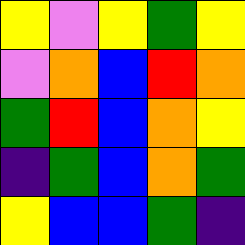[["yellow", "violet", "yellow", "green", "yellow"], ["violet", "orange", "blue", "red", "orange"], ["green", "red", "blue", "orange", "yellow"], ["indigo", "green", "blue", "orange", "green"], ["yellow", "blue", "blue", "green", "indigo"]]